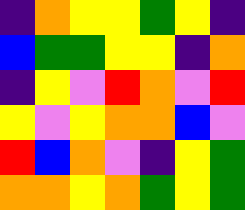[["indigo", "orange", "yellow", "yellow", "green", "yellow", "indigo"], ["blue", "green", "green", "yellow", "yellow", "indigo", "orange"], ["indigo", "yellow", "violet", "red", "orange", "violet", "red"], ["yellow", "violet", "yellow", "orange", "orange", "blue", "violet"], ["red", "blue", "orange", "violet", "indigo", "yellow", "green"], ["orange", "orange", "yellow", "orange", "green", "yellow", "green"]]